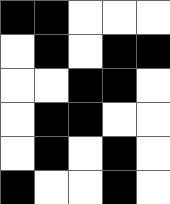[["black", "black", "white", "white", "white"], ["white", "black", "white", "black", "black"], ["white", "white", "black", "black", "white"], ["white", "black", "black", "white", "white"], ["white", "black", "white", "black", "white"], ["black", "white", "white", "black", "white"]]